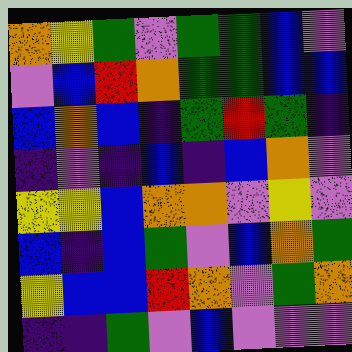[["orange", "yellow", "green", "violet", "green", "green", "blue", "violet"], ["violet", "blue", "red", "orange", "green", "green", "blue", "blue"], ["blue", "orange", "blue", "indigo", "green", "red", "green", "indigo"], ["indigo", "violet", "indigo", "blue", "indigo", "blue", "orange", "violet"], ["yellow", "yellow", "blue", "orange", "orange", "violet", "yellow", "violet"], ["blue", "indigo", "blue", "green", "violet", "blue", "orange", "green"], ["yellow", "blue", "blue", "red", "orange", "violet", "green", "orange"], ["indigo", "indigo", "green", "violet", "blue", "violet", "violet", "violet"]]